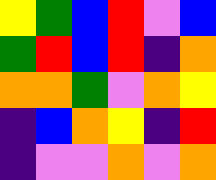[["yellow", "green", "blue", "red", "violet", "blue"], ["green", "red", "blue", "red", "indigo", "orange"], ["orange", "orange", "green", "violet", "orange", "yellow"], ["indigo", "blue", "orange", "yellow", "indigo", "red"], ["indigo", "violet", "violet", "orange", "violet", "orange"]]